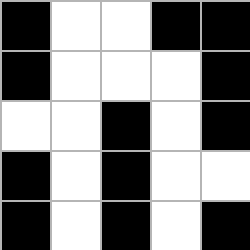[["black", "white", "white", "black", "black"], ["black", "white", "white", "white", "black"], ["white", "white", "black", "white", "black"], ["black", "white", "black", "white", "white"], ["black", "white", "black", "white", "black"]]